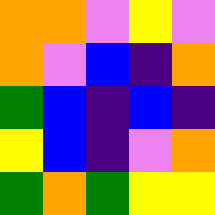[["orange", "orange", "violet", "yellow", "violet"], ["orange", "violet", "blue", "indigo", "orange"], ["green", "blue", "indigo", "blue", "indigo"], ["yellow", "blue", "indigo", "violet", "orange"], ["green", "orange", "green", "yellow", "yellow"]]